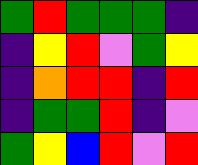[["green", "red", "green", "green", "green", "indigo"], ["indigo", "yellow", "red", "violet", "green", "yellow"], ["indigo", "orange", "red", "red", "indigo", "red"], ["indigo", "green", "green", "red", "indigo", "violet"], ["green", "yellow", "blue", "red", "violet", "red"]]